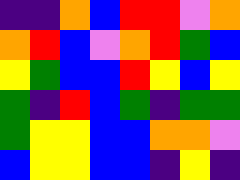[["indigo", "indigo", "orange", "blue", "red", "red", "violet", "orange"], ["orange", "red", "blue", "violet", "orange", "red", "green", "blue"], ["yellow", "green", "blue", "blue", "red", "yellow", "blue", "yellow"], ["green", "indigo", "red", "blue", "green", "indigo", "green", "green"], ["green", "yellow", "yellow", "blue", "blue", "orange", "orange", "violet"], ["blue", "yellow", "yellow", "blue", "blue", "indigo", "yellow", "indigo"]]